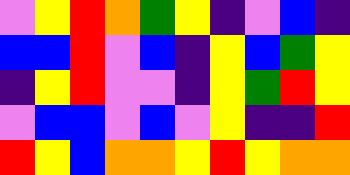[["violet", "yellow", "red", "orange", "green", "yellow", "indigo", "violet", "blue", "indigo"], ["blue", "blue", "red", "violet", "blue", "indigo", "yellow", "blue", "green", "yellow"], ["indigo", "yellow", "red", "violet", "violet", "indigo", "yellow", "green", "red", "yellow"], ["violet", "blue", "blue", "violet", "blue", "violet", "yellow", "indigo", "indigo", "red"], ["red", "yellow", "blue", "orange", "orange", "yellow", "red", "yellow", "orange", "orange"]]